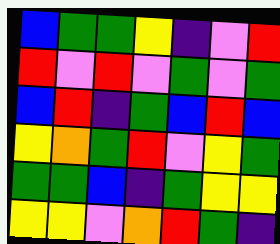[["blue", "green", "green", "yellow", "indigo", "violet", "red"], ["red", "violet", "red", "violet", "green", "violet", "green"], ["blue", "red", "indigo", "green", "blue", "red", "blue"], ["yellow", "orange", "green", "red", "violet", "yellow", "green"], ["green", "green", "blue", "indigo", "green", "yellow", "yellow"], ["yellow", "yellow", "violet", "orange", "red", "green", "indigo"]]